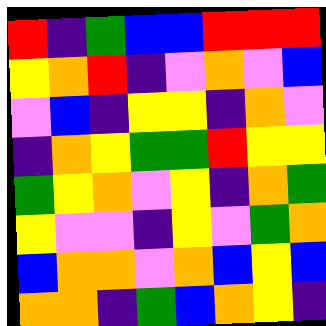[["red", "indigo", "green", "blue", "blue", "red", "red", "red"], ["yellow", "orange", "red", "indigo", "violet", "orange", "violet", "blue"], ["violet", "blue", "indigo", "yellow", "yellow", "indigo", "orange", "violet"], ["indigo", "orange", "yellow", "green", "green", "red", "yellow", "yellow"], ["green", "yellow", "orange", "violet", "yellow", "indigo", "orange", "green"], ["yellow", "violet", "violet", "indigo", "yellow", "violet", "green", "orange"], ["blue", "orange", "orange", "violet", "orange", "blue", "yellow", "blue"], ["orange", "orange", "indigo", "green", "blue", "orange", "yellow", "indigo"]]